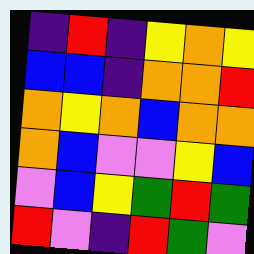[["indigo", "red", "indigo", "yellow", "orange", "yellow"], ["blue", "blue", "indigo", "orange", "orange", "red"], ["orange", "yellow", "orange", "blue", "orange", "orange"], ["orange", "blue", "violet", "violet", "yellow", "blue"], ["violet", "blue", "yellow", "green", "red", "green"], ["red", "violet", "indigo", "red", "green", "violet"]]